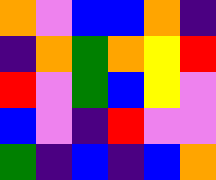[["orange", "violet", "blue", "blue", "orange", "indigo"], ["indigo", "orange", "green", "orange", "yellow", "red"], ["red", "violet", "green", "blue", "yellow", "violet"], ["blue", "violet", "indigo", "red", "violet", "violet"], ["green", "indigo", "blue", "indigo", "blue", "orange"]]